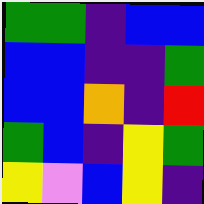[["green", "green", "indigo", "blue", "blue"], ["blue", "blue", "indigo", "indigo", "green"], ["blue", "blue", "orange", "indigo", "red"], ["green", "blue", "indigo", "yellow", "green"], ["yellow", "violet", "blue", "yellow", "indigo"]]